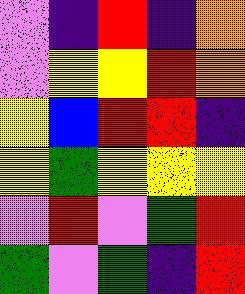[["violet", "indigo", "red", "indigo", "orange"], ["violet", "yellow", "yellow", "red", "orange"], ["yellow", "blue", "red", "red", "indigo"], ["yellow", "green", "yellow", "yellow", "yellow"], ["violet", "red", "violet", "green", "red"], ["green", "violet", "green", "indigo", "red"]]